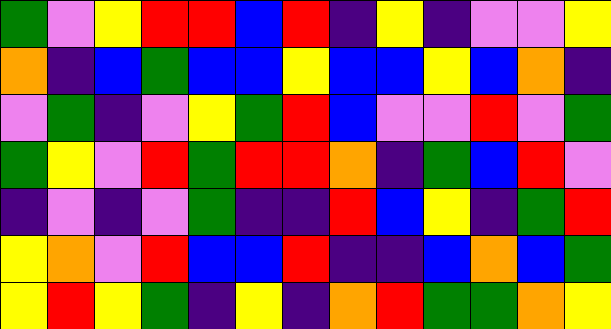[["green", "violet", "yellow", "red", "red", "blue", "red", "indigo", "yellow", "indigo", "violet", "violet", "yellow"], ["orange", "indigo", "blue", "green", "blue", "blue", "yellow", "blue", "blue", "yellow", "blue", "orange", "indigo"], ["violet", "green", "indigo", "violet", "yellow", "green", "red", "blue", "violet", "violet", "red", "violet", "green"], ["green", "yellow", "violet", "red", "green", "red", "red", "orange", "indigo", "green", "blue", "red", "violet"], ["indigo", "violet", "indigo", "violet", "green", "indigo", "indigo", "red", "blue", "yellow", "indigo", "green", "red"], ["yellow", "orange", "violet", "red", "blue", "blue", "red", "indigo", "indigo", "blue", "orange", "blue", "green"], ["yellow", "red", "yellow", "green", "indigo", "yellow", "indigo", "orange", "red", "green", "green", "orange", "yellow"]]